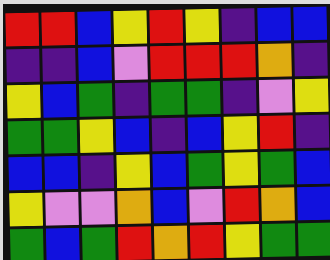[["red", "red", "blue", "yellow", "red", "yellow", "indigo", "blue", "blue"], ["indigo", "indigo", "blue", "violet", "red", "red", "red", "orange", "indigo"], ["yellow", "blue", "green", "indigo", "green", "green", "indigo", "violet", "yellow"], ["green", "green", "yellow", "blue", "indigo", "blue", "yellow", "red", "indigo"], ["blue", "blue", "indigo", "yellow", "blue", "green", "yellow", "green", "blue"], ["yellow", "violet", "violet", "orange", "blue", "violet", "red", "orange", "blue"], ["green", "blue", "green", "red", "orange", "red", "yellow", "green", "green"]]